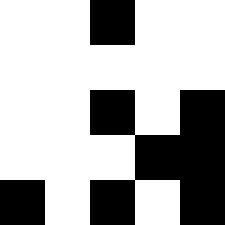[["white", "white", "black", "white", "white"], ["white", "white", "white", "white", "white"], ["white", "white", "black", "white", "black"], ["white", "white", "white", "black", "black"], ["black", "white", "black", "white", "black"]]